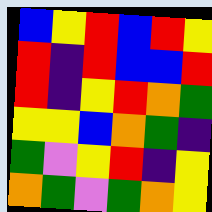[["blue", "yellow", "red", "blue", "red", "yellow"], ["red", "indigo", "red", "blue", "blue", "red"], ["red", "indigo", "yellow", "red", "orange", "green"], ["yellow", "yellow", "blue", "orange", "green", "indigo"], ["green", "violet", "yellow", "red", "indigo", "yellow"], ["orange", "green", "violet", "green", "orange", "yellow"]]